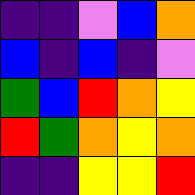[["indigo", "indigo", "violet", "blue", "orange"], ["blue", "indigo", "blue", "indigo", "violet"], ["green", "blue", "red", "orange", "yellow"], ["red", "green", "orange", "yellow", "orange"], ["indigo", "indigo", "yellow", "yellow", "red"]]